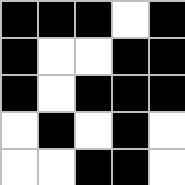[["black", "black", "black", "white", "black"], ["black", "white", "white", "black", "black"], ["black", "white", "black", "black", "black"], ["white", "black", "white", "black", "white"], ["white", "white", "black", "black", "white"]]